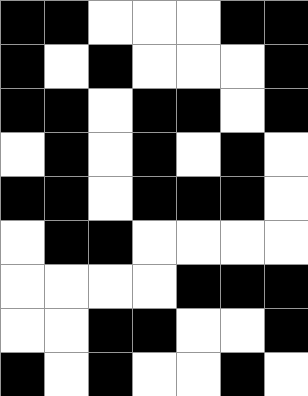[["black", "black", "white", "white", "white", "black", "black"], ["black", "white", "black", "white", "white", "white", "black"], ["black", "black", "white", "black", "black", "white", "black"], ["white", "black", "white", "black", "white", "black", "white"], ["black", "black", "white", "black", "black", "black", "white"], ["white", "black", "black", "white", "white", "white", "white"], ["white", "white", "white", "white", "black", "black", "black"], ["white", "white", "black", "black", "white", "white", "black"], ["black", "white", "black", "white", "white", "black", "white"]]